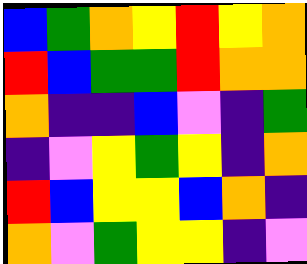[["blue", "green", "orange", "yellow", "red", "yellow", "orange"], ["red", "blue", "green", "green", "red", "orange", "orange"], ["orange", "indigo", "indigo", "blue", "violet", "indigo", "green"], ["indigo", "violet", "yellow", "green", "yellow", "indigo", "orange"], ["red", "blue", "yellow", "yellow", "blue", "orange", "indigo"], ["orange", "violet", "green", "yellow", "yellow", "indigo", "violet"]]